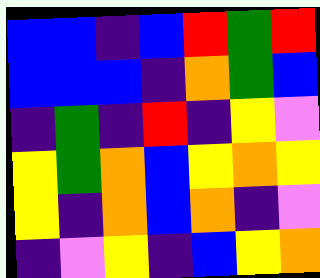[["blue", "blue", "indigo", "blue", "red", "green", "red"], ["blue", "blue", "blue", "indigo", "orange", "green", "blue"], ["indigo", "green", "indigo", "red", "indigo", "yellow", "violet"], ["yellow", "green", "orange", "blue", "yellow", "orange", "yellow"], ["yellow", "indigo", "orange", "blue", "orange", "indigo", "violet"], ["indigo", "violet", "yellow", "indigo", "blue", "yellow", "orange"]]